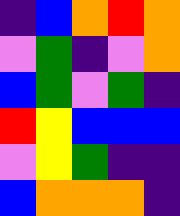[["indigo", "blue", "orange", "red", "orange"], ["violet", "green", "indigo", "violet", "orange"], ["blue", "green", "violet", "green", "indigo"], ["red", "yellow", "blue", "blue", "blue"], ["violet", "yellow", "green", "indigo", "indigo"], ["blue", "orange", "orange", "orange", "indigo"]]